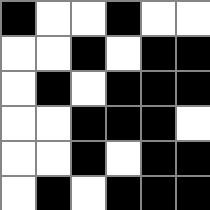[["black", "white", "white", "black", "white", "white"], ["white", "white", "black", "white", "black", "black"], ["white", "black", "white", "black", "black", "black"], ["white", "white", "black", "black", "black", "white"], ["white", "white", "black", "white", "black", "black"], ["white", "black", "white", "black", "black", "black"]]